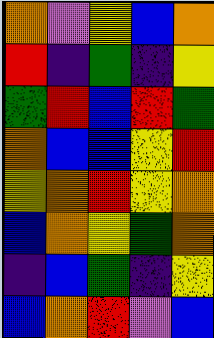[["orange", "violet", "yellow", "blue", "orange"], ["red", "indigo", "green", "indigo", "yellow"], ["green", "red", "blue", "red", "green"], ["orange", "blue", "blue", "yellow", "red"], ["yellow", "orange", "red", "yellow", "orange"], ["blue", "orange", "yellow", "green", "orange"], ["indigo", "blue", "green", "indigo", "yellow"], ["blue", "orange", "red", "violet", "blue"]]